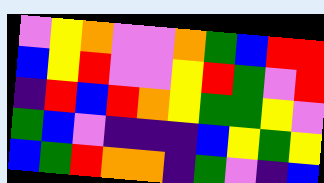[["violet", "yellow", "orange", "violet", "violet", "orange", "green", "blue", "red", "red"], ["blue", "yellow", "red", "violet", "violet", "yellow", "red", "green", "violet", "red"], ["indigo", "red", "blue", "red", "orange", "yellow", "green", "green", "yellow", "violet"], ["green", "blue", "violet", "indigo", "indigo", "indigo", "blue", "yellow", "green", "yellow"], ["blue", "green", "red", "orange", "orange", "indigo", "green", "violet", "indigo", "blue"]]